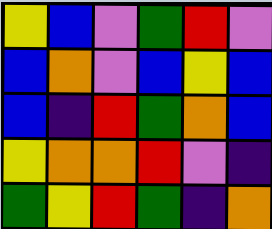[["yellow", "blue", "violet", "green", "red", "violet"], ["blue", "orange", "violet", "blue", "yellow", "blue"], ["blue", "indigo", "red", "green", "orange", "blue"], ["yellow", "orange", "orange", "red", "violet", "indigo"], ["green", "yellow", "red", "green", "indigo", "orange"]]